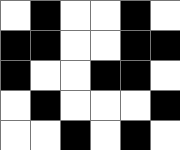[["white", "black", "white", "white", "black", "white"], ["black", "black", "white", "white", "black", "black"], ["black", "white", "white", "black", "black", "white"], ["white", "black", "white", "white", "white", "black"], ["white", "white", "black", "white", "black", "white"]]